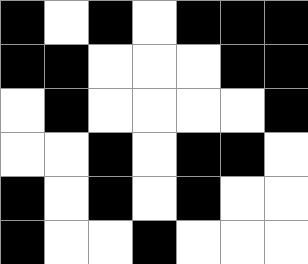[["black", "white", "black", "white", "black", "black", "black"], ["black", "black", "white", "white", "white", "black", "black"], ["white", "black", "white", "white", "white", "white", "black"], ["white", "white", "black", "white", "black", "black", "white"], ["black", "white", "black", "white", "black", "white", "white"], ["black", "white", "white", "black", "white", "white", "white"]]